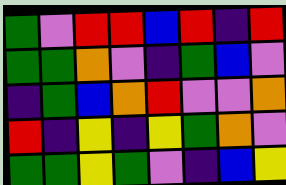[["green", "violet", "red", "red", "blue", "red", "indigo", "red"], ["green", "green", "orange", "violet", "indigo", "green", "blue", "violet"], ["indigo", "green", "blue", "orange", "red", "violet", "violet", "orange"], ["red", "indigo", "yellow", "indigo", "yellow", "green", "orange", "violet"], ["green", "green", "yellow", "green", "violet", "indigo", "blue", "yellow"]]